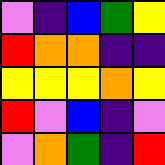[["violet", "indigo", "blue", "green", "yellow"], ["red", "orange", "orange", "indigo", "indigo"], ["yellow", "yellow", "yellow", "orange", "yellow"], ["red", "violet", "blue", "indigo", "violet"], ["violet", "orange", "green", "indigo", "red"]]